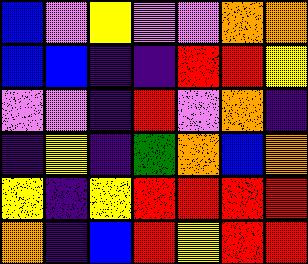[["blue", "violet", "yellow", "violet", "violet", "orange", "orange"], ["blue", "blue", "indigo", "indigo", "red", "red", "yellow"], ["violet", "violet", "indigo", "red", "violet", "orange", "indigo"], ["indigo", "yellow", "indigo", "green", "orange", "blue", "orange"], ["yellow", "indigo", "yellow", "red", "red", "red", "red"], ["orange", "indigo", "blue", "red", "yellow", "red", "red"]]